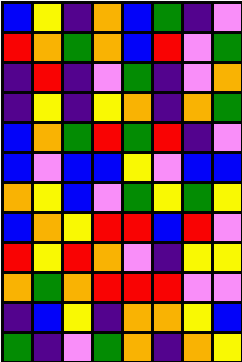[["blue", "yellow", "indigo", "orange", "blue", "green", "indigo", "violet"], ["red", "orange", "green", "orange", "blue", "red", "violet", "green"], ["indigo", "red", "indigo", "violet", "green", "indigo", "violet", "orange"], ["indigo", "yellow", "indigo", "yellow", "orange", "indigo", "orange", "green"], ["blue", "orange", "green", "red", "green", "red", "indigo", "violet"], ["blue", "violet", "blue", "blue", "yellow", "violet", "blue", "blue"], ["orange", "yellow", "blue", "violet", "green", "yellow", "green", "yellow"], ["blue", "orange", "yellow", "red", "red", "blue", "red", "violet"], ["red", "yellow", "red", "orange", "violet", "indigo", "yellow", "yellow"], ["orange", "green", "orange", "red", "red", "red", "violet", "violet"], ["indigo", "blue", "yellow", "indigo", "orange", "orange", "yellow", "blue"], ["green", "indigo", "violet", "green", "orange", "indigo", "orange", "yellow"]]